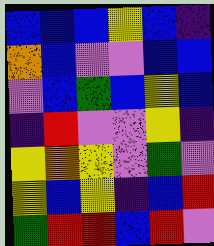[["blue", "blue", "blue", "yellow", "blue", "indigo"], ["orange", "blue", "violet", "violet", "blue", "blue"], ["violet", "blue", "green", "blue", "yellow", "blue"], ["indigo", "red", "violet", "violet", "yellow", "indigo"], ["yellow", "orange", "yellow", "violet", "green", "violet"], ["yellow", "blue", "yellow", "indigo", "blue", "red"], ["green", "red", "red", "blue", "red", "violet"]]